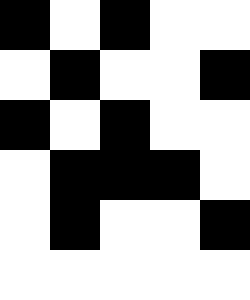[["black", "white", "black", "white", "white"], ["white", "black", "white", "white", "black"], ["black", "white", "black", "white", "white"], ["white", "black", "black", "black", "white"], ["white", "black", "white", "white", "black"], ["white", "white", "white", "white", "white"]]